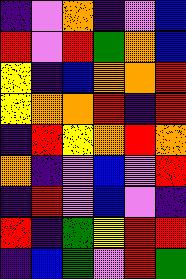[["indigo", "violet", "orange", "indigo", "violet", "blue"], ["red", "violet", "red", "green", "orange", "blue"], ["yellow", "indigo", "blue", "orange", "orange", "red"], ["yellow", "orange", "orange", "red", "indigo", "red"], ["indigo", "red", "yellow", "orange", "red", "orange"], ["orange", "indigo", "violet", "blue", "violet", "red"], ["indigo", "red", "violet", "blue", "violet", "indigo"], ["red", "indigo", "green", "yellow", "red", "red"], ["indigo", "blue", "green", "violet", "red", "green"]]